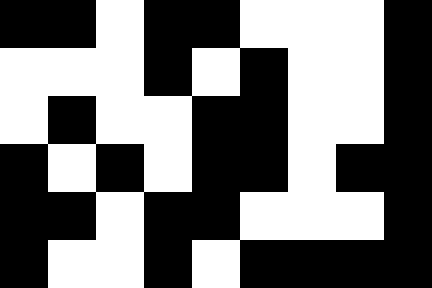[["black", "black", "white", "black", "black", "white", "white", "white", "black"], ["white", "white", "white", "black", "white", "black", "white", "white", "black"], ["white", "black", "white", "white", "black", "black", "white", "white", "black"], ["black", "white", "black", "white", "black", "black", "white", "black", "black"], ["black", "black", "white", "black", "black", "white", "white", "white", "black"], ["black", "white", "white", "black", "white", "black", "black", "black", "black"]]